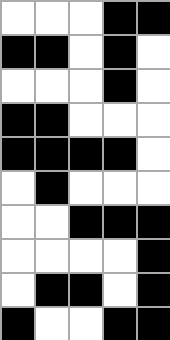[["white", "white", "white", "black", "black"], ["black", "black", "white", "black", "white"], ["white", "white", "white", "black", "white"], ["black", "black", "white", "white", "white"], ["black", "black", "black", "black", "white"], ["white", "black", "white", "white", "white"], ["white", "white", "black", "black", "black"], ["white", "white", "white", "white", "black"], ["white", "black", "black", "white", "black"], ["black", "white", "white", "black", "black"]]